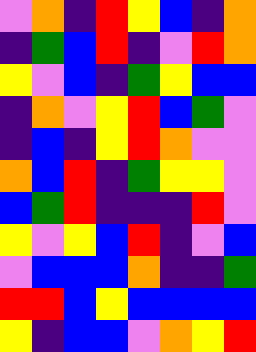[["violet", "orange", "indigo", "red", "yellow", "blue", "indigo", "orange"], ["indigo", "green", "blue", "red", "indigo", "violet", "red", "orange"], ["yellow", "violet", "blue", "indigo", "green", "yellow", "blue", "blue"], ["indigo", "orange", "violet", "yellow", "red", "blue", "green", "violet"], ["indigo", "blue", "indigo", "yellow", "red", "orange", "violet", "violet"], ["orange", "blue", "red", "indigo", "green", "yellow", "yellow", "violet"], ["blue", "green", "red", "indigo", "indigo", "indigo", "red", "violet"], ["yellow", "violet", "yellow", "blue", "red", "indigo", "violet", "blue"], ["violet", "blue", "blue", "blue", "orange", "indigo", "indigo", "green"], ["red", "red", "blue", "yellow", "blue", "blue", "blue", "blue"], ["yellow", "indigo", "blue", "blue", "violet", "orange", "yellow", "red"]]